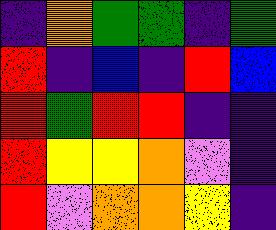[["indigo", "orange", "green", "green", "indigo", "green"], ["red", "indigo", "blue", "indigo", "red", "blue"], ["red", "green", "red", "red", "indigo", "indigo"], ["red", "yellow", "yellow", "orange", "violet", "indigo"], ["red", "violet", "orange", "orange", "yellow", "indigo"]]